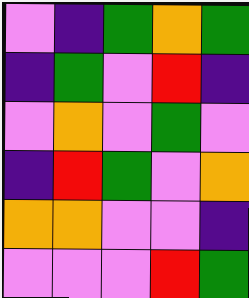[["violet", "indigo", "green", "orange", "green"], ["indigo", "green", "violet", "red", "indigo"], ["violet", "orange", "violet", "green", "violet"], ["indigo", "red", "green", "violet", "orange"], ["orange", "orange", "violet", "violet", "indigo"], ["violet", "violet", "violet", "red", "green"]]